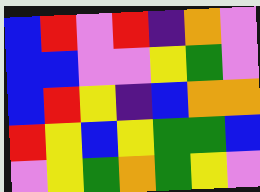[["blue", "red", "violet", "red", "indigo", "orange", "violet"], ["blue", "blue", "violet", "violet", "yellow", "green", "violet"], ["blue", "red", "yellow", "indigo", "blue", "orange", "orange"], ["red", "yellow", "blue", "yellow", "green", "green", "blue"], ["violet", "yellow", "green", "orange", "green", "yellow", "violet"]]